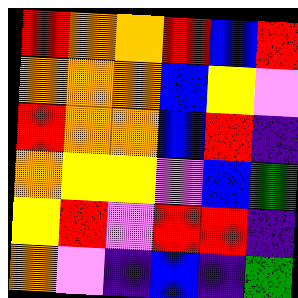[["red", "orange", "orange", "red", "blue", "red"], ["orange", "orange", "orange", "blue", "yellow", "violet"], ["red", "orange", "orange", "blue", "red", "indigo"], ["orange", "yellow", "yellow", "violet", "blue", "green"], ["yellow", "red", "violet", "red", "red", "indigo"], ["orange", "violet", "indigo", "blue", "indigo", "green"]]